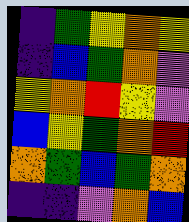[["indigo", "green", "yellow", "orange", "yellow"], ["indigo", "blue", "green", "orange", "violet"], ["yellow", "orange", "red", "yellow", "violet"], ["blue", "yellow", "green", "orange", "red"], ["orange", "green", "blue", "green", "orange"], ["indigo", "indigo", "violet", "orange", "blue"]]